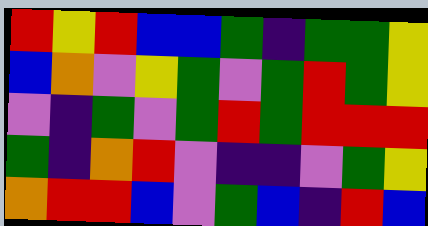[["red", "yellow", "red", "blue", "blue", "green", "indigo", "green", "green", "yellow"], ["blue", "orange", "violet", "yellow", "green", "violet", "green", "red", "green", "yellow"], ["violet", "indigo", "green", "violet", "green", "red", "green", "red", "red", "red"], ["green", "indigo", "orange", "red", "violet", "indigo", "indigo", "violet", "green", "yellow"], ["orange", "red", "red", "blue", "violet", "green", "blue", "indigo", "red", "blue"]]